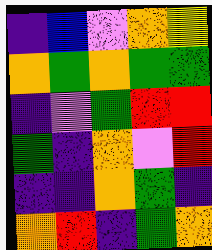[["indigo", "blue", "violet", "orange", "yellow"], ["orange", "green", "orange", "green", "green"], ["indigo", "violet", "green", "red", "red"], ["green", "indigo", "orange", "violet", "red"], ["indigo", "indigo", "orange", "green", "indigo"], ["orange", "red", "indigo", "green", "orange"]]